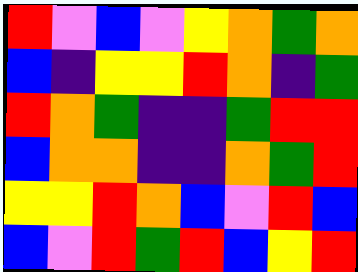[["red", "violet", "blue", "violet", "yellow", "orange", "green", "orange"], ["blue", "indigo", "yellow", "yellow", "red", "orange", "indigo", "green"], ["red", "orange", "green", "indigo", "indigo", "green", "red", "red"], ["blue", "orange", "orange", "indigo", "indigo", "orange", "green", "red"], ["yellow", "yellow", "red", "orange", "blue", "violet", "red", "blue"], ["blue", "violet", "red", "green", "red", "blue", "yellow", "red"]]